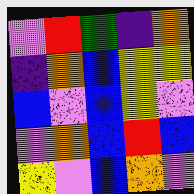[["violet", "red", "green", "indigo", "orange"], ["indigo", "orange", "blue", "yellow", "yellow"], ["blue", "violet", "blue", "yellow", "violet"], ["violet", "orange", "blue", "red", "blue"], ["yellow", "violet", "blue", "orange", "violet"]]